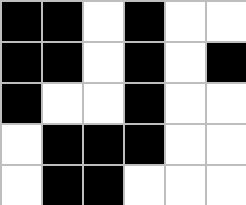[["black", "black", "white", "black", "white", "white"], ["black", "black", "white", "black", "white", "black"], ["black", "white", "white", "black", "white", "white"], ["white", "black", "black", "black", "white", "white"], ["white", "black", "black", "white", "white", "white"]]